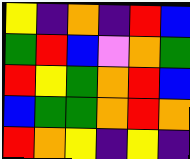[["yellow", "indigo", "orange", "indigo", "red", "blue"], ["green", "red", "blue", "violet", "orange", "green"], ["red", "yellow", "green", "orange", "red", "blue"], ["blue", "green", "green", "orange", "red", "orange"], ["red", "orange", "yellow", "indigo", "yellow", "indigo"]]